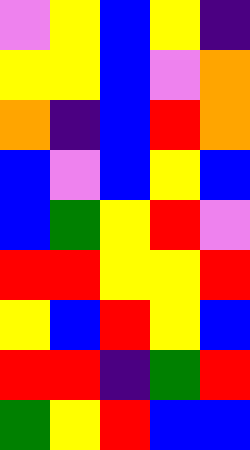[["violet", "yellow", "blue", "yellow", "indigo"], ["yellow", "yellow", "blue", "violet", "orange"], ["orange", "indigo", "blue", "red", "orange"], ["blue", "violet", "blue", "yellow", "blue"], ["blue", "green", "yellow", "red", "violet"], ["red", "red", "yellow", "yellow", "red"], ["yellow", "blue", "red", "yellow", "blue"], ["red", "red", "indigo", "green", "red"], ["green", "yellow", "red", "blue", "blue"]]